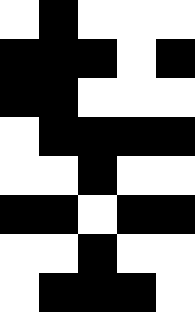[["white", "black", "white", "white", "white"], ["black", "black", "black", "white", "black"], ["black", "black", "white", "white", "white"], ["white", "black", "black", "black", "black"], ["white", "white", "black", "white", "white"], ["black", "black", "white", "black", "black"], ["white", "white", "black", "white", "white"], ["white", "black", "black", "black", "white"]]